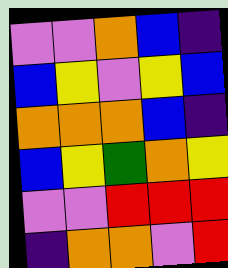[["violet", "violet", "orange", "blue", "indigo"], ["blue", "yellow", "violet", "yellow", "blue"], ["orange", "orange", "orange", "blue", "indigo"], ["blue", "yellow", "green", "orange", "yellow"], ["violet", "violet", "red", "red", "red"], ["indigo", "orange", "orange", "violet", "red"]]